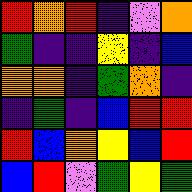[["red", "orange", "red", "indigo", "violet", "orange"], ["green", "indigo", "indigo", "yellow", "indigo", "blue"], ["orange", "orange", "indigo", "green", "orange", "indigo"], ["indigo", "green", "indigo", "blue", "red", "red"], ["red", "blue", "orange", "yellow", "blue", "red"], ["blue", "red", "violet", "green", "yellow", "green"]]